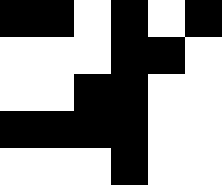[["black", "black", "white", "black", "white", "black"], ["white", "white", "white", "black", "black", "white"], ["white", "white", "black", "black", "white", "white"], ["black", "black", "black", "black", "white", "white"], ["white", "white", "white", "black", "white", "white"]]